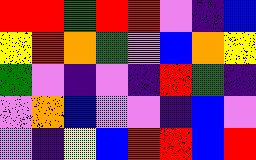[["red", "red", "green", "red", "red", "violet", "indigo", "blue"], ["yellow", "red", "orange", "green", "violet", "blue", "orange", "yellow"], ["green", "violet", "indigo", "violet", "indigo", "red", "green", "indigo"], ["violet", "orange", "blue", "violet", "violet", "indigo", "blue", "violet"], ["violet", "indigo", "yellow", "blue", "red", "red", "blue", "red"]]